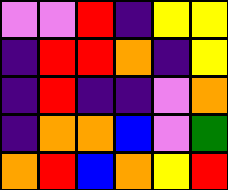[["violet", "violet", "red", "indigo", "yellow", "yellow"], ["indigo", "red", "red", "orange", "indigo", "yellow"], ["indigo", "red", "indigo", "indigo", "violet", "orange"], ["indigo", "orange", "orange", "blue", "violet", "green"], ["orange", "red", "blue", "orange", "yellow", "red"]]